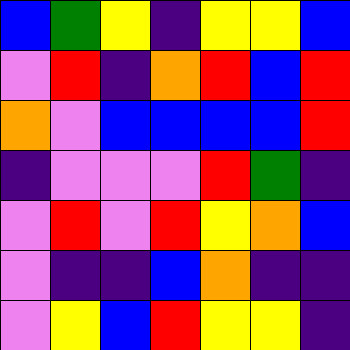[["blue", "green", "yellow", "indigo", "yellow", "yellow", "blue"], ["violet", "red", "indigo", "orange", "red", "blue", "red"], ["orange", "violet", "blue", "blue", "blue", "blue", "red"], ["indigo", "violet", "violet", "violet", "red", "green", "indigo"], ["violet", "red", "violet", "red", "yellow", "orange", "blue"], ["violet", "indigo", "indigo", "blue", "orange", "indigo", "indigo"], ["violet", "yellow", "blue", "red", "yellow", "yellow", "indigo"]]